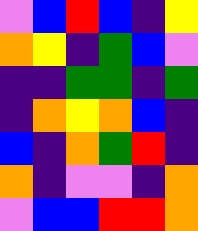[["violet", "blue", "red", "blue", "indigo", "yellow"], ["orange", "yellow", "indigo", "green", "blue", "violet"], ["indigo", "indigo", "green", "green", "indigo", "green"], ["indigo", "orange", "yellow", "orange", "blue", "indigo"], ["blue", "indigo", "orange", "green", "red", "indigo"], ["orange", "indigo", "violet", "violet", "indigo", "orange"], ["violet", "blue", "blue", "red", "red", "orange"]]